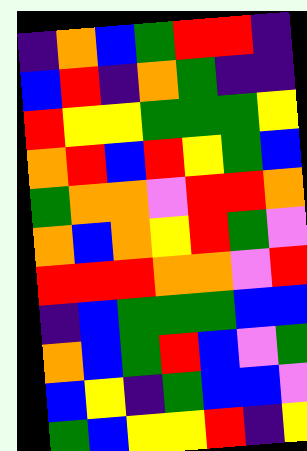[["indigo", "orange", "blue", "green", "red", "red", "indigo"], ["blue", "red", "indigo", "orange", "green", "indigo", "indigo"], ["red", "yellow", "yellow", "green", "green", "green", "yellow"], ["orange", "red", "blue", "red", "yellow", "green", "blue"], ["green", "orange", "orange", "violet", "red", "red", "orange"], ["orange", "blue", "orange", "yellow", "red", "green", "violet"], ["red", "red", "red", "orange", "orange", "violet", "red"], ["indigo", "blue", "green", "green", "green", "blue", "blue"], ["orange", "blue", "green", "red", "blue", "violet", "green"], ["blue", "yellow", "indigo", "green", "blue", "blue", "violet"], ["green", "blue", "yellow", "yellow", "red", "indigo", "yellow"]]